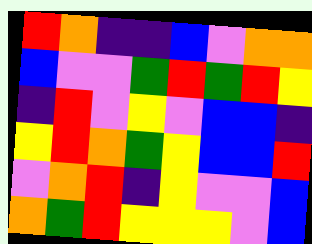[["red", "orange", "indigo", "indigo", "blue", "violet", "orange", "orange"], ["blue", "violet", "violet", "green", "red", "green", "red", "yellow"], ["indigo", "red", "violet", "yellow", "violet", "blue", "blue", "indigo"], ["yellow", "red", "orange", "green", "yellow", "blue", "blue", "red"], ["violet", "orange", "red", "indigo", "yellow", "violet", "violet", "blue"], ["orange", "green", "red", "yellow", "yellow", "yellow", "violet", "blue"]]